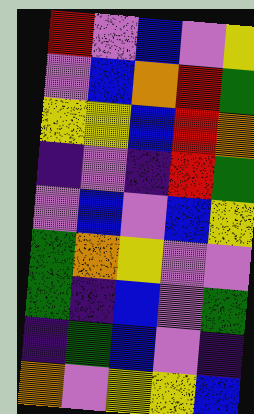[["red", "violet", "blue", "violet", "yellow"], ["violet", "blue", "orange", "red", "green"], ["yellow", "yellow", "blue", "red", "orange"], ["indigo", "violet", "indigo", "red", "green"], ["violet", "blue", "violet", "blue", "yellow"], ["green", "orange", "yellow", "violet", "violet"], ["green", "indigo", "blue", "violet", "green"], ["indigo", "green", "blue", "violet", "indigo"], ["orange", "violet", "yellow", "yellow", "blue"]]